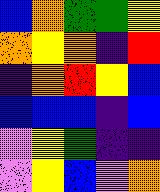[["blue", "orange", "green", "green", "yellow"], ["orange", "yellow", "orange", "indigo", "red"], ["indigo", "orange", "red", "yellow", "blue"], ["blue", "blue", "blue", "indigo", "blue"], ["violet", "yellow", "green", "indigo", "indigo"], ["violet", "yellow", "blue", "violet", "orange"]]